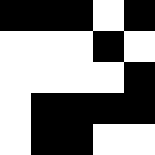[["black", "black", "black", "white", "black"], ["white", "white", "white", "black", "white"], ["white", "white", "white", "white", "black"], ["white", "black", "black", "black", "black"], ["white", "black", "black", "white", "white"]]